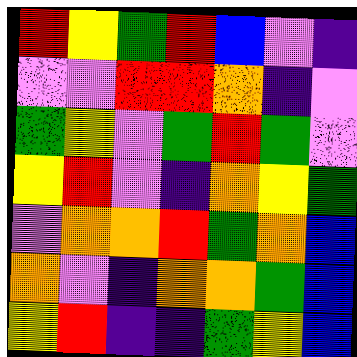[["red", "yellow", "green", "red", "blue", "violet", "indigo"], ["violet", "violet", "red", "red", "orange", "indigo", "violet"], ["green", "yellow", "violet", "green", "red", "green", "violet"], ["yellow", "red", "violet", "indigo", "orange", "yellow", "green"], ["violet", "orange", "orange", "red", "green", "orange", "blue"], ["orange", "violet", "indigo", "orange", "orange", "green", "blue"], ["yellow", "red", "indigo", "indigo", "green", "yellow", "blue"]]